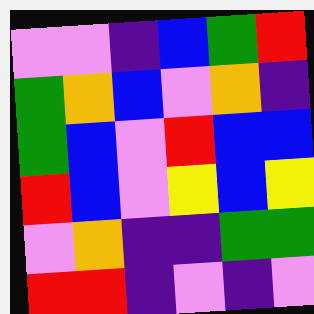[["violet", "violet", "indigo", "blue", "green", "red"], ["green", "orange", "blue", "violet", "orange", "indigo"], ["green", "blue", "violet", "red", "blue", "blue"], ["red", "blue", "violet", "yellow", "blue", "yellow"], ["violet", "orange", "indigo", "indigo", "green", "green"], ["red", "red", "indigo", "violet", "indigo", "violet"]]